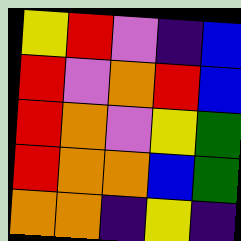[["yellow", "red", "violet", "indigo", "blue"], ["red", "violet", "orange", "red", "blue"], ["red", "orange", "violet", "yellow", "green"], ["red", "orange", "orange", "blue", "green"], ["orange", "orange", "indigo", "yellow", "indigo"]]